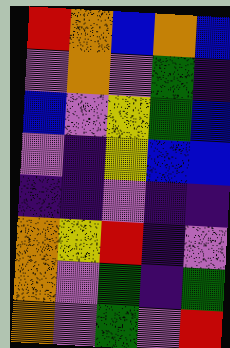[["red", "orange", "blue", "orange", "blue"], ["violet", "orange", "violet", "green", "indigo"], ["blue", "violet", "yellow", "green", "blue"], ["violet", "indigo", "yellow", "blue", "blue"], ["indigo", "indigo", "violet", "indigo", "indigo"], ["orange", "yellow", "red", "indigo", "violet"], ["orange", "violet", "green", "indigo", "green"], ["orange", "violet", "green", "violet", "red"]]